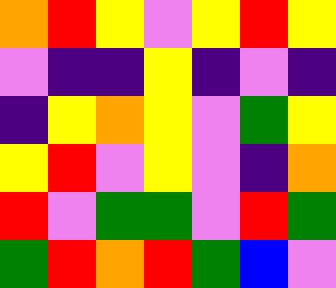[["orange", "red", "yellow", "violet", "yellow", "red", "yellow"], ["violet", "indigo", "indigo", "yellow", "indigo", "violet", "indigo"], ["indigo", "yellow", "orange", "yellow", "violet", "green", "yellow"], ["yellow", "red", "violet", "yellow", "violet", "indigo", "orange"], ["red", "violet", "green", "green", "violet", "red", "green"], ["green", "red", "orange", "red", "green", "blue", "violet"]]